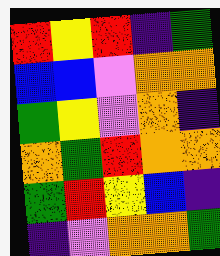[["red", "yellow", "red", "indigo", "green"], ["blue", "blue", "violet", "orange", "orange"], ["green", "yellow", "violet", "orange", "indigo"], ["orange", "green", "red", "orange", "orange"], ["green", "red", "yellow", "blue", "indigo"], ["indigo", "violet", "orange", "orange", "green"]]